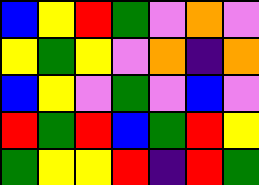[["blue", "yellow", "red", "green", "violet", "orange", "violet"], ["yellow", "green", "yellow", "violet", "orange", "indigo", "orange"], ["blue", "yellow", "violet", "green", "violet", "blue", "violet"], ["red", "green", "red", "blue", "green", "red", "yellow"], ["green", "yellow", "yellow", "red", "indigo", "red", "green"]]